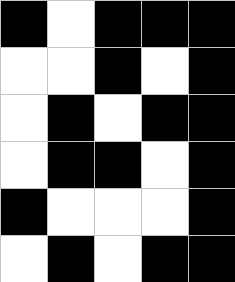[["black", "white", "black", "black", "black"], ["white", "white", "black", "white", "black"], ["white", "black", "white", "black", "black"], ["white", "black", "black", "white", "black"], ["black", "white", "white", "white", "black"], ["white", "black", "white", "black", "black"]]